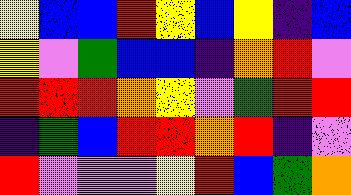[["yellow", "blue", "blue", "red", "yellow", "blue", "yellow", "indigo", "blue"], ["yellow", "violet", "green", "blue", "blue", "indigo", "orange", "red", "violet"], ["red", "red", "red", "orange", "yellow", "violet", "green", "red", "red"], ["indigo", "green", "blue", "red", "red", "orange", "red", "indigo", "violet"], ["red", "violet", "violet", "violet", "yellow", "red", "blue", "green", "orange"]]